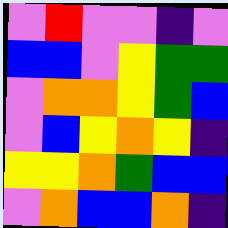[["violet", "red", "violet", "violet", "indigo", "violet"], ["blue", "blue", "violet", "yellow", "green", "green"], ["violet", "orange", "orange", "yellow", "green", "blue"], ["violet", "blue", "yellow", "orange", "yellow", "indigo"], ["yellow", "yellow", "orange", "green", "blue", "blue"], ["violet", "orange", "blue", "blue", "orange", "indigo"]]